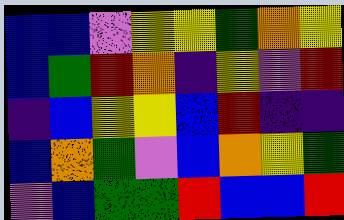[["blue", "blue", "violet", "yellow", "yellow", "green", "orange", "yellow"], ["blue", "green", "red", "orange", "indigo", "yellow", "violet", "red"], ["indigo", "blue", "yellow", "yellow", "blue", "red", "indigo", "indigo"], ["blue", "orange", "green", "violet", "blue", "orange", "yellow", "green"], ["violet", "blue", "green", "green", "red", "blue", "blue", "red"]]